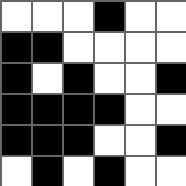[["white", "white", "white", "black", "white", "white"], ["black", "black", "white", "white", "white", "white"], ["black", "white", "black", "white", "white", "black"], ["black", "black", "black", "black", "white", "white"], ["black", "black", "black", "white", "white", "black"], ["white", "black", "white", "black", "white", "white"]]